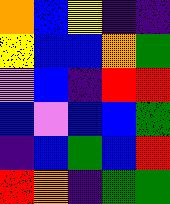[["orange", "blue", "yellow", "indigo", "indigo"], ["yellow", "blue", "blue", "orange", "green"], ["violet", "blue", "indigo", "red", "red"], ["blue", "violet", "blue", "blue", "green"], ["indigo", "blue", "green", "blue", "red"], ["red", "orange", "indigo", "green", "green"]]